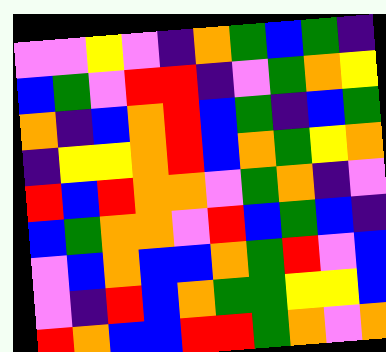[["violet", "violet", "yellow", "violet", "indigo", "orange", "green", "blue", "green", "indigo"], ["blue", "green", "violet", "red", "red", "indigo", "violet", "green", "orange", "yellow"], ["orange", "indigo", "blue", "orange", "red", "blue", "green", "indigo", "blue", "green"], ["indigo", "yellow", "yellow", "orange", "red", "blue", "orange", "green", "yellow", "orange"], ["red", "blue", "red", "orange", "orange", "violet", "green", "orange", "indigo", "violet"], ["blue", "green", "orange", "orange", "violet", "red", "blue", "green", "blue", "indigo"], ["violet", "blue", "orange", "blue", "blue", "orange", "green", "red", "violet", "blue"], ["violet", "indigo", "red", "blue", "orange", "green", "green", "yellow", "yellow", "blue"], ["red", "orange", "blue", "blue", "red", "red", "green", "orange", "violet", "orange"]]